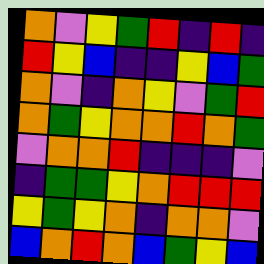[["orange", "violet", "yellow", "green", "red", "indigo", "red", "indigo"], ["red", "yellow", "blue", "indigo", "indigo", "yellow", "blue", "green"], ["orange", "violet", "indigo", "orange", "yellow", "violet", "green", "red"], ["orange", "green", "yellow", "orange", "orange", "red", "orange", "green"], ["violet", "orange", "orange", "red", "indigo", "indigo", "indigo", "violet"], ["indigo", "green", "green", "yellow", "orange", "red", "red", "red"], ["yellow", "green", "yellow", "orange", "indigo", "orange", "orange", "violet"], ["blue", "orange", "red", "orange", "blue", "green", "yellow", "blue"]]